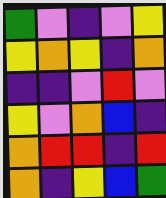[["green", "violet", "indigo", "violet", "yellow"], ["yellow", "orange", "yellow", "indigo", "orange"], ["indigo", "indigo", "violet", "red", "violet"], ["yellow", "violet", "orange", "blue", "indigo"], ["orange", "red", "red", "indigo", "red"], ["orange", "indigo", "yellow", "blue", "green"]]